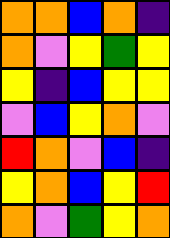[["orange", "orange", "blue", "orange", "indigo"], ["orange", "violet", "yellow", "green", "yellow"], ["yellow", "indigo", "blue", "yellow", "yellow"], ["violet", "blue", "yellow", "orange", "violet"], ["red", "orange", "violet", "blue", "indigo"], ["yellow", "orange", "blue", "yellow", "red"], ["orange", "violet", "green", "yellow", "orange"]]